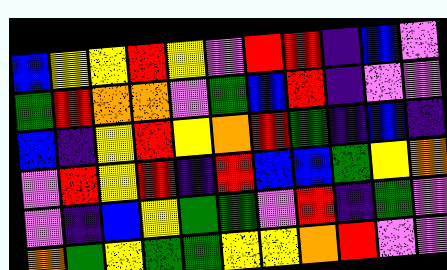[["blue", "yellow", "yellow", "red", "yellow", "violet", "red", "red", "indigo", "blue", "violet"], ["green", "red", "orange", "orange", "violet", "green", "blue", "red", "indigo", "violet", "violet"], ["blue", "indigo", "yellow", "red", "yellow", "orange", "red", "green", "indigo", "blue", "indigo"], ["violet", "red", "yellow", "red", "indigo", "red", "blue", "blue", "green", "yellow", "orange"], ["violet", "indigo", "blue", "yellow", "green", "green", "violet", "red", "indigo", "green", "violet"], ["orange", "green", "yellow", "green", "green", "yellow", "yellow", "orange", "red", "violet", "violet"]]